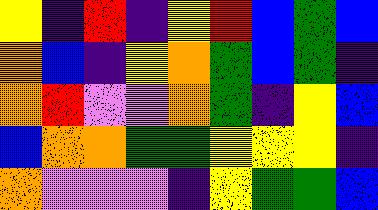[["yellow", "indigo", "red", "indigo", "yellow", "red", "blue", "green", "blue"], ["orange", "blue", "indigo", "yellow", "orange", "green", "blue", "green", "indigo"], ["orange", "red", "violet", "violet", "orange", "green", "indigo", "yellow", "blue"], ["blue", "orange", "orange", "green", "green", "yellow", "yellow", "yellow", "indigo"], ["orange", "violet", "violet", "violet", "indigo", "yellow", "green", "green", "blue"]]